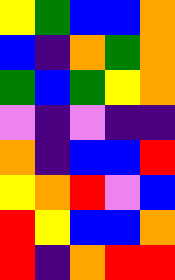[["yellow", "green", "blue", "blue", "orange"], ["blue", "indigo", "orange", "green", "orange"], ["green", "blue", "green", "yellow", "orange"], ["violet", "indigo", "violet", "indigo", "indigo"], ["orange", "indigo", "blue", "blue", "red"], ["yellow", "orange", "red", "violet", "blue"], ["red", "yellow", "blue", "blue", "orange"], ["red", "indigo", "orange", "red", "red"]]